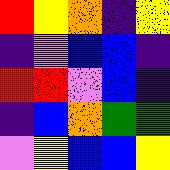[["red", "yellow", "orange", "indigo", "yellow"], ["indigo", "violet", "blue", "blue", "indigo"], ["red", "red", "violet", "blue", "indigo"], ["indigo", "blue", "orange", "green", "green"], ["violet", "yellow", "blue", "blue", "yellow"]]